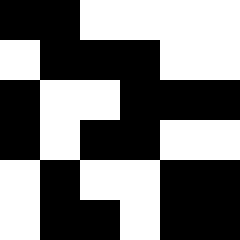[["black", "black", "white", "white", "white", "white"], ["white", "black", "black", "black", "white", "white"], ["black", "white", "white", "black", "black", "black"], ["black", "white", "black", "black", "white", "white"], ["white", "black", "white", "white", "black", "black"], ["white", "black", "black", "white", "black", "black"]]